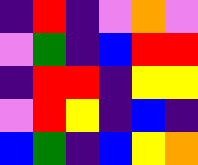[["indigo", "red", "indigo", "violet", "orange", "violet"], ["violet", "green", "indigo", "blue", "red", "red"], ["indigo", "red", "red", "indigo", "yellow", "yellow"], ["violet", "red", "yellow", "indigo", "blue", "indigo"], ["blue", "green", "indigo", "blue", "yellow", "orange"]]